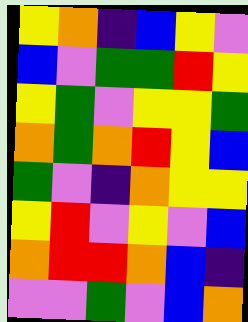[["yellow", "orange", "indigo", "blue", "yellow", "violet"], ["blue", "violet", "green", "green", "red", "yellow"], ["yellow", "green", "violet", "yellow", "yellow", "green"], ["orange", "green", "orange", "red", "yellow", "blue"], ["green", "violet", "indigo", "orange", "yellow", "yellow"], ["yellow", "red", "violet", "yellow", "violet", "blue"], ["orange", "red", "red", "orange", "blue", "indigo"], ["violet", "violet", "green", "violet", "blue", "orange"]]